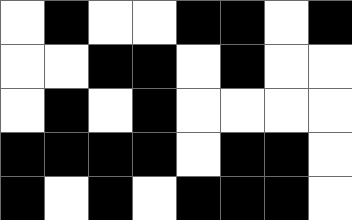[["white", "black", "white", "white", "black", "black", "white", "black"], ["white", "white", "black", "black", "white", "black", "white", "white"], ["white", "black", "white", "black", "white", "white", "white", "white"], ["black", "black", "black", "black", "white", "black", "black", "white"], ["black", "white", "black", "white", "black", "black", "black", "white"]]